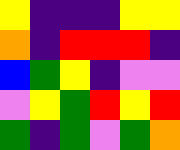[["yellow", "indigo", "indigo", "indigo", "yellow", "yellow"], ["orange", "indigo", "red", "red", "red", "indigo"], ["blue", "green", "yellow", "indigo", "violet", "violet"], ["violet", "yellow", "green", "red", "yellow", "red"], ["green", "indigo", "green", "violet", "green", "orange"]]